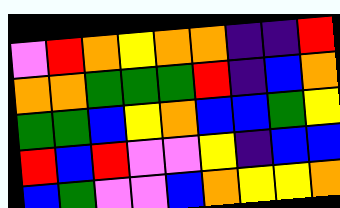[["violet", "red", "orange", "yellow", "orange", "orange", "indigo", "indigo", "red"], ["orange", "orange", "green", "green", "green", "red", "indigo", "blue", "orange"], ["green", "green", "blue", "yellow", "orange", "blue", "blue", "green", "yellow"], ["red", "blue", "red", "violet", "violet", "yellow", "indigo", "blue", "blue"], ["blue", "green", "violet", "violet", "blue", "orange", "yellow", "yellow", "orange"]]